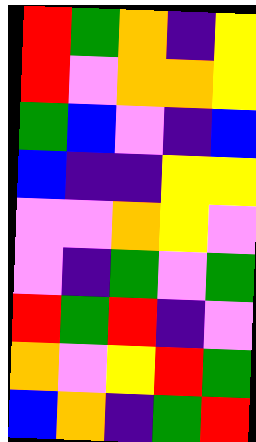[["red", "green", "orange", "indigo", "yellow"], ["red", "violet", "orange", "orange", "yellow"], ["green", "blue", "violet", "indigo", "blue"], ["blue", "indigo", "indigo", "yellow", "yellow"], ["violet", "violet", "orange", "yellow", "violet"], ["violet", "indigo", "green", "violet", "green"], ["red", "green", "red", "indigo", "violet"], ["orange", "violet", "yellow", "red", "green"], ["blue", "orange", "indigo", "green", "red"]]